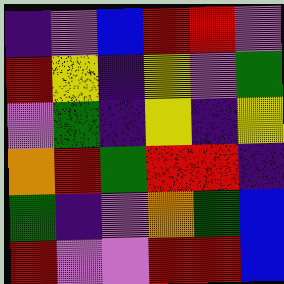[["indigo", "violet", "blue", "red", "red", "violet"], ["red", "yellow", "indigo", "yellow", "violet", "green"], ["violet", "green", "indigo", "yellow", "indigo", "yellow"], ["orange", "red", "green", "red", "red", "indigo"], ["green", "indigo", "violet", "orange", "green", "blue"], ["red", "violet", "violet", "red", "red", "blue"]]